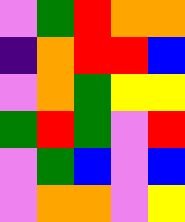[["violet", "green", "red", "orange", "orange"], ["indigo", "orange", "red", "red", "blue"], ["violet", "orange", "green", "yellow", "yellow"], ["green", "red", "green", "violet", "red"], ["violet", "green", "blue", "violet", "blue"], ["violet", "orange", "orange", "violet", "yellow"]]